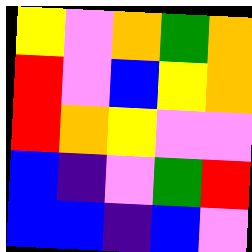[["yellow", "violet", "orange", "green", "orange"], ["red", "violet", "blue", "yellow", "orange"], ["red", "orange", "yellow", "violet", "violet"], ["blue", "indigo", "violet", "green", "red"], ["blue", "blue", "indigo", "blue", "violet"]]